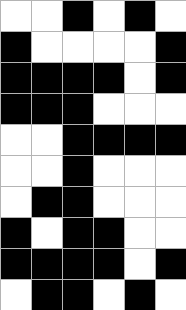[["white", "white", "black", "white", "black", "white"], ["black", "white", "white", "white", "white", "black"], ["black", "black", "black", "black", "white", "black"], ["black", "black", "black", "white", "white", "white"], ["white", "white", "black", "black", "black", "black"], ["white", "white", "black", "white", "white", "white"], ["white", "black", "black", "white", "white", "white"], ["black", "white", "black", "black", "white", "white"], ["black", "black", "black", "black", "white", "black"], ["white", "black", "black", "white", "black", "white"]]